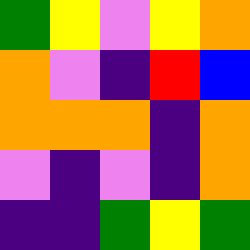[["green", "yellow", "violet", "yellow", "orange"], ["orange", "violet", "indigo", "red", "blue"], ["orange", "orange", "orange", "indigo", "orange"], ["violet", "indigo", "violet", "indigo", "orange"], ["indigo", "indigo", "green", "yellow", "green"]]